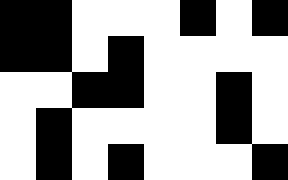[["black", "black", "white", "white", "white", "black", "white", "black"], ["black", "black", "white", "black", "white", "white", "white", "white"], ["white", "white", "black", "black", "white", "white", "black", "white"], ["white", "black", "white", "white", "white", "white", "black", "white"], ["white", "black", "white", "black", "white", "white", "white", "black"]]